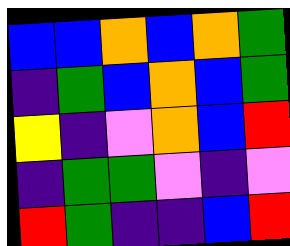[["blue", "blue", "orange", "blue", "orange", "green"], ["indigo", "green", "blue", "orange", "blue", "green"], ["yellow", "indigo", "violet", "orange", "blue", "red"], ["indigo", "green", "green", "violet", "indigo", "violet"], ["red", "green", "indigo", "indigo", "blue", "red"]]